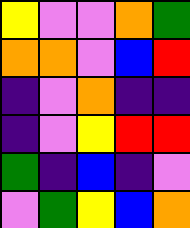[["yellow", "violet", "violet", "orange", "green"], ["orange", "orange", "violet", "blue", "red"], ["indigo", "violet", "orange", "indigo", "indigo"], ["indigo", "violet", "yellow", "red", "red"], ["green", "indigo", "blue", "indigo", "violet"], ["violet", "green", "yellow", "blue", "orange"]]